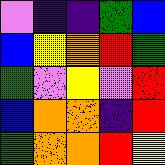[["violet", "indigo", "indigo", "green", "blue"], ["blue", "yellow", "orange", "red", "green"], ["green", "violet", "yellow", "violet", "red"], ["blue", "orange", "orange", "indigo", "red"], ["green", "orange", "orange", "red", "yellow"]]